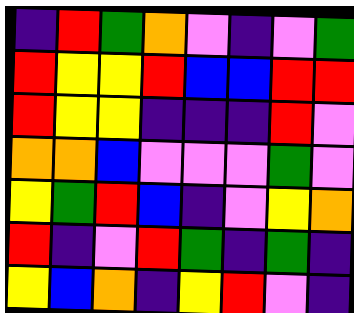[["indigo", "red", "green", "orange", "violet", "indigo", "violet", "green"], ["red", "yellow", "yellow", "red", "blue", "blue", "red", "red"], ["red", "yellow", "yellow", "indigo", "indigo", "indigo", "red", "violet"], ["orange", "orange", "blue", "violet", "violet", "violet", "green", "violet"], ["yellow", "green", "red", "blue", "indigo", "violet", "yellow", "orange"], ["red", "indigo", "violet", "red", "green", "indigo", "green", "indigo"], ["yellow", "blue", "orange", "indigo", "yellow", "red", "violet", "indigo"]]